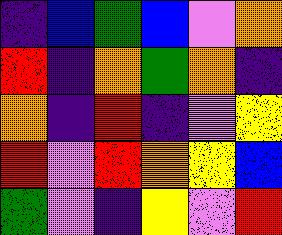[["indigo", "blue", "green", "blue", "violet", "orange"], ["red", "indigo", "orange", "green", "orange", "indigo"], ["orange", "indigo", "red", "indigo", "violet", "yellow"], ["red", "violet", "red", "orange", "yellow", "blue"], ["green", "violet", "indigo", "yellow", "violet", "red"]]